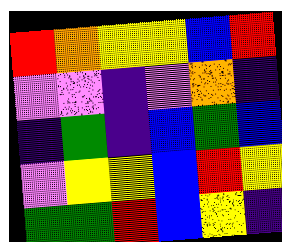[["red", "orange", "yellow", "yellow", "blue", "red"], ["violet", "violet", "indigo", "violet", "orange", "indigo"], ["indigo", "green", "indigo", "blue", "green", "blue"], ["violet", "yellow", "yellow", "blue", "red", "yellow"], ["green", "green", "red", "blue", "yellow", "indigo"]]